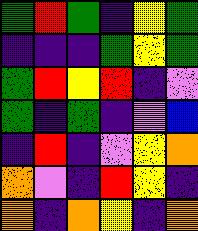[["green", "red", "green", "indigo", "yellow", "green"], ["indigo", "indigo", "indigo", "green", "yellow", "green"], ["green", "red", "yellow", "red", "indigo", "violet"], ["green", "indigo", "green", "indigo", "violet", "blue"], ["indigo", "red", "indigo", "violet", "yellow", "orange"], ["orange", "violet", "indigo", "red", "yellow", "indigo"], ["orange", "indigo", "orange", "yellow", "indigo", "orange"]]